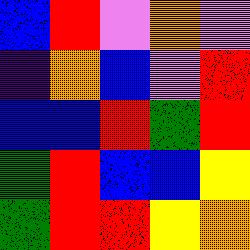[["blue", "red", "violet", "orange", "violet"], ["indigo", "orange", "blue", "violet", "red"], ["blue", "blue", "red", "green", "red"], ["green", "red", "blue", "blue", "yellow"], ["green", "red", "red", "yellow", "orange"]]